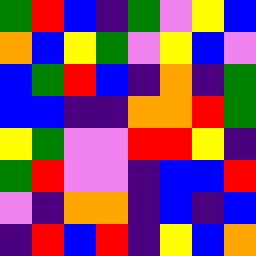[["green", "red", "blue", "indigo", "green", "violet", "yellow", "blue"], ["orange", "blue", "yellow", "green", "violet", "yellow", "blue", "violet"], ["blue", "green", "red", "blue", "indigo", "orange", "indigo", "green"], ["blue", "blue", "indigo", "indigo", "orange", "orange", "red", "green"], ["yellow", "green", "violet", "violet", "red", "red", "yellow", "indigo"], ["green", "red", "violet", "violet", "indigo", "blue", "blue", "red"], ["violet", "indigo", "orange", "orange", "indigo", "blue", "indigo", "blue"], ["indigo", "red", "blue", "red", "indigo", "yellow", "blue", "orange"]]